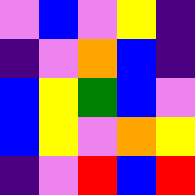[["violet", "blue", "violet", "yellow", "indigo"], ["indigo", "violet", "orange", "blue", "indigo"], ["blue", "yellow", "green", "blue", "violet"], ["blue", "yellow", "violet", "orange", "yellow"], ["indigo", "violet", "red", "blue", "red"]]